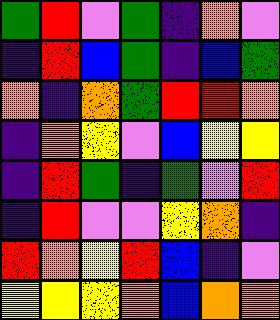[["green", "red", "violet", "green", "indigo", "orange", "violet"], ["indigo", "red", "blue", "green", "indigo", "blue", "green"], ["orange", "indigo", "orange", "green", "red", "red", "orange"], ["indigo", "orange", "yellow", "violet", "blue", "yellow", "yellow"], ["indigo", "red", "green", "indigo", "green", "violet", "red"], ["indigo", "red", "violet", "violet", "yellow", "orange", "indigo"], ["red", "orange", "yellow", "red", "blue", "indigo", "violet"], ["yellow", "yellow", "yellow", "orange", "blue", "orange", "orange"]]